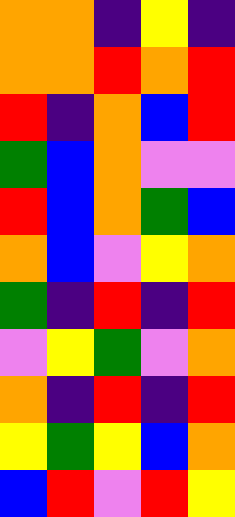[["orange", "orange", "indigo", "yellow", "indigo"], ["orange", "orange", "red", "orange", "red"], ["red", "indigo", "orange", "blue", "red"], ["green", "blue", "orange", "violet", "violet"], ["red", "blue", "orange", "green", "blue"], ["orange", "blue", "violet", "yellow", "orange"], ["green", "indigo", "red", "indigo", "red"], ["violet", "yellow", "green", "violet", "orange"], ["orange", "indigo", "red", "indigo", "red"], ["yellow", "green", "yellow", "blue", "orange"], ["blue", "red", "violet", "red", "yellow"]]